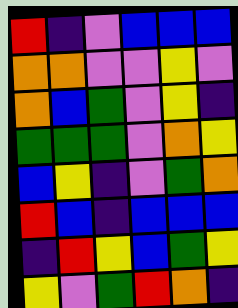[["red", "indigo", "violet", "blue", "blue", "blue"], ["orange", "orange", "violet", "violet", "yellow", "violet"], ["orange", "blue", "green", "violet", "yellow", "indigo"], ["green", "green", "green", "violet", "orange", "yellow"], ["blue", "yellow", "indigo", "violet", "green", "orange"], ["red", "blue", "indigo", "blue", "blue", "blue"], ["indigo", "red", "yellow", "blue", "green", "yellow"], ["yellow", "violet", "green", "red", "orange", "indigo"]]